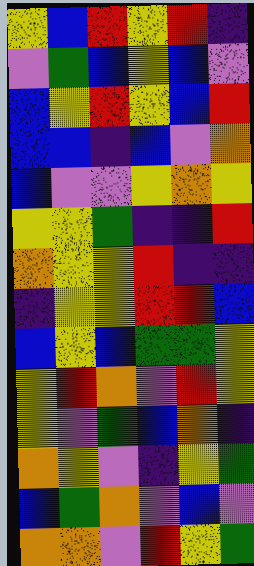[["yellow", "blue", "red", "yellow", "red", "indigo"], ["violet", "green", "blue", "yellow", "blue", "violet"], ["blue", "yellow", "red", "yellow", "blue", "red"], ["blue", "blue", "indigo", "blue", "violet", "orange"], ["blue", "violet", "violet", "yellow", "orange", "yellow"], ["yellow", "yellow", "green", "indigo", "indigo", "red"], ["orange", "yellow", "yellow", "red", "indigo", "indigo"], ["indigo", "yellow", "yellow", "red", "red", "blue"], ["blue", "yellow", "blue", "green", "green", "yellow"], ["yellow", "red", "orange", "violet", "red", "yellow"], ["yellow", "violet", "green", "blue", "orange", "indigo"], ["orange", "yellow", "violet", "indigo", "yellow", "green"], ["blue", "green", "orange", "violet", "blue", "violet"], ["orange", "orange", "violet", "red", "yellow", "green"]]